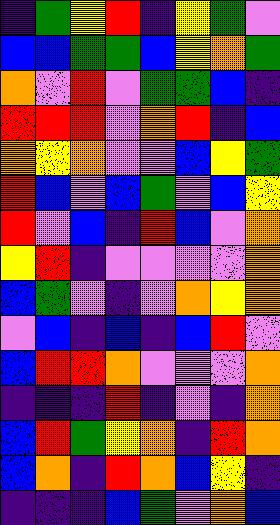[["indigo", "green", "yellow", "red", "indigo", "yellow", "green", "violet"], ["blue", "blue", "green", "green", "blue", "yellow", "orange", "green"], ["orange", "violet", "red", "violet", "green", "green", "blue", "indigo"], ["red", "red", "red", "violet", "orange", "red", "indigo", "blue"], ["orange", "yellow", "orange", "violet", "violet", "blue", "yellow", "green"], ["red", "blue", "violet", "blue", "green", "violet", "blue", "yellow"], ["red", "violet", "blue", "indigo", "red", "blue", "violet", "orange"], ["yellow", "red", "indigo", "violet", "violet", "violet", "violet", "orange"], ["blue", "green", "violet", "indigo", "violet", "orange", "yellow", "orange"], ["violet", "blue", "indigo", "blue", "indigo", "blue", "red", "violet"], ["blue", "red", "red", "orange", "violet", "violet", "violet", "orange"], ["indigo", "indigo", "indigo", "red", "indigo", "violet", "indigo", "orange"], ["blue", "red", "green", "yellow", "orange", "indigo", "red", "orange"], ["blue", "orange", "indigo", "red", "orange", "blue", "yellow", "indigo"], ["indigo", "indigo", "indigo", "blue", "green", "violet", "orange", "blue"]]